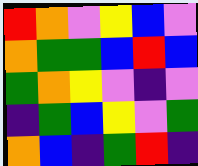[["red", "orange", "violet", "yellow", "blue", "violet"], ["orange", "green", "green", "blue", "red", "blue"], ["green", "orange", "yellow", "violet", "indigo", "violet"], ["indigo", "green", "blue", "yellow", "violet", "green"], ["orange", "blue", "indigo", "green", "red", "indigo"]]